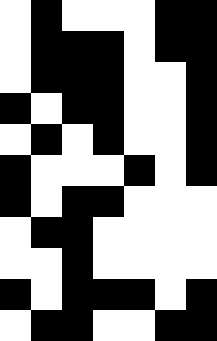[["white", "black", "white", "white", "white", "black", "black"], ["white", "black", "black", "black", "white", "black", "black"], ["white", "black", "black", "black", "white", "white", "black"], ["black", "white", "black", "black", "white", "white", "black"], ["white", "black", "white", "black", "white", "white", "black"], ["black", "white", "white", "white", "black", "white", "black"], ["black", "white", "black", "black", "white", "white", "white"], ["white", "black", "black", "white", "white", "white", "white"], ["white", "white", "black", "white", "white", "white", "white"], ["black", "white", "black", "black", "black", "white", "black"], ["white", "black", "black", "white", "white", "black", "black"]]